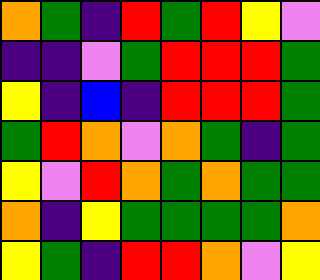[["orange", "green", "indigo", "red", "green", "red", "yellow", "violet"], ["indigo", "indigo", "violet", "green", "red", "red", "red", "green"], ["yellow", "indigo", "blue", "indigo", "red", "red", "red", "green"], ["green", "red", "orange", "violet", "orange", "green", "indigo", "green"], ["yellow", "violet", "red", "orange", "green", "orange", "green", "green"], ["orange", "indigo", "yellow", "green", "green", "green", "green", "orange"], ["yellow", "green", "indigo", "red", "red", "orange", "violet", "yellow"]]